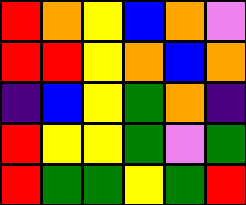[["red", "orange", "yellow", "blue", "orange", "violet"], ["red", "red", "yellow", "orange", "blue", "orange"], ["indigo", "blue", "yellow", "green", "orange", "indigo"], ["red", "yellow", "yellow", "green", "violet", "green"], ["red", "green", "green", "yellow", "green", "red"]]